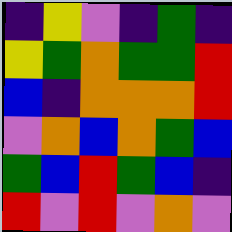[["indigo", "yellow", "violet", "indigo", "green", "indigo"], ["yellow", "green", "orange", "green", "green", "red"], ["blue", "indigo", "orange", "orange", "orange", "red"], ["violet", "orange", "blue", "orange", "green", "blue"], ["green", "blue", "red", "green", "blue", "indigo"], ["red", "violet", "red", "violet", "orange", "violet"]]